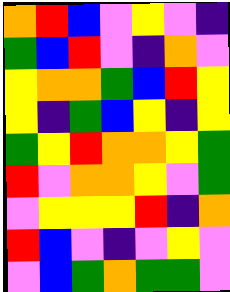[["orange", "red", "blue", "violet", "yellow", "violet", "indigo"], ["green", "blue", "red", "violet", "indigo", "orange", "violet"], ["yellow", "orange", "orange", "green", "blue", "red", "yellow"], ["yellow", "indigo", "green", "blue", "yellow", "indigo", "yellow"], ["green", "yellow", "red", "orange", "orange", "yellow", "green"], ["red", "violet", "orange", "orange", "yellow", "violet", "green"], ["violet", "yellow", "yellow", "yellow", "red", "indigo", "orange"], ["red", "blue", "violet", "indigo", "violet", "yellow", "violet"], ["violet", "blue", "green", "orange", "green", "green", "violet"]]